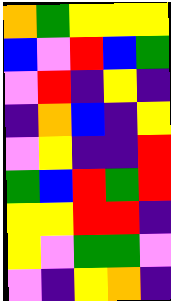[["orange", "green", "yellow", "yellow", "yellow"], ["blue", "violet", "red", "blue", "green"], ["violet", "red", "indigo", "yellow", "indigo"], ["indigo", "orange", "blue", "indigo", "yellow"], ["violet", "yellow", "indigo", "indigo", "red"], ["green", "blue", "red", "green", "red"], ["yellow", "yellow", "red", "red", "indigo"], ["yellow", "violet", "green", "green", "violet"], ["violet", "indigo", "yellow", "orange", "indigo"]]